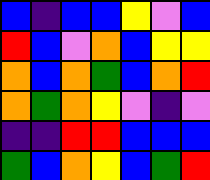[["blue", "indigo", "blue", "blue", "yellow", "violet", "blue"], ["red", "blue", "violet", "orange", "blue", "yellow", "yellow"], ["orange", "blue", "orange", "green", "blue", "orange", "red"], ["orange", "green", "orange", "yellow", "violet", "indigo", "violet"], ["indigo", "indigo", "red", "red", "blue", "blue", "blue"], ["green", "blue", "orange", "yellow", "blue", "green", "red"]]